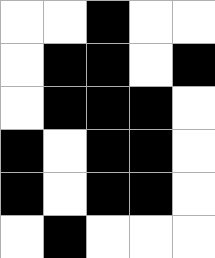[["white", "white", "black", "white", "white"], ["white", "black", "black", "white", "black"], ["white", "black", "black", "black", "white"], ["black", "white", "black", "black", "white"], ["black", "white", "black", "black", "white"], ["white", "black", "white", "white", "white"]]